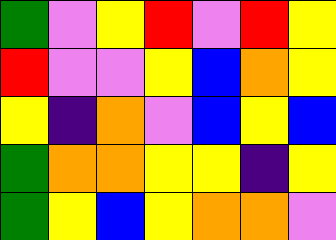[["green", "violet", "yellow", "red", "violet", "red", "yellow"], ["red", "violet", "violet", "yellow", "blue", "orange", "yellow"], ["yellow", "indigo", "orange", "violet", "blue", "yellow", "blue"], ["green", "orange", "orange", "yellow", "yellow", "indigo", "yellow"], ["green", "yellow", "blue", "yellow", "orange", "orange", "violet"]]